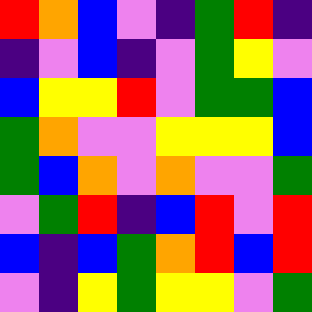[["red", "orange", "blue", "violet", "indigo", "green", "red", "indigo"], ["indigo", "violet", "blue", "indigo", "violet", "green", "yellow", "violet"], ["blue", "yellow", "yellow", "red", "violet", "green", "green", "blue"], ["green", "orange", "violet", "violet", "yellow", "yellow", "yellow", "blue"], ["green", "blue", "orange", "violet", "orange", "violet", "violet", "green"], ["violet", "green", "red", "indigo", "blue", "red", "violet", "red"], ["blue", "indigo", "blue", "green", "orange", "red", "blue", "red"], ["violet", "indigo", "yellow", "green", "yellow", "yellow", "violet", "green"]]